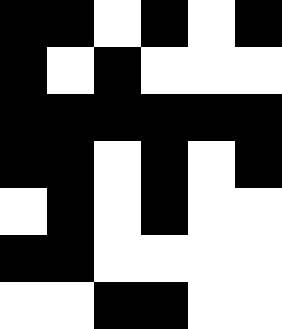[["black", "black", "white", "black", "white", "black"], ["black", "white", "black", "white", "white", "white"], ["black", "black", "black", "black", "black", "black"], ["black", "black", "white", "black", "white", "black"], ["white", "black", "white", "black", "white", "white"], ["black", "black", "white", "white", "white", "white"], ["white", "white", "black", "black", "white", "white"]]